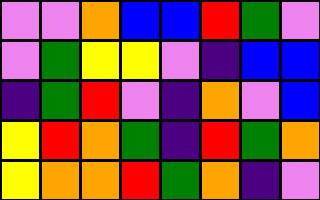[["violet", "violet", "orange", "blue", "blue", "red", "green", "violet"], ["violet", "green", "yellow", "yellow", "violet", "indigo", "blue", "blue"], ["indigo", "green", "red", "violet", "indigo", "orange", "violet", "blue"], ["yellow", "red", "orange", "green", "indigo", "red", "green", "orange"], ["yellow", "orange", "orange", "red", "green", "orange", "indigo", "violet"]]